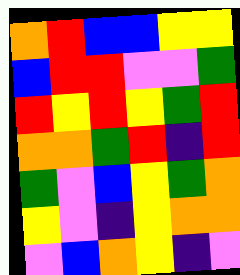[["orange", "red", "blue", "blue", "yellow", "yellow"], ["blue", "red", "red", "violet", "violet", "green"], ["red", "yellow", "red", "yellow", "green", "red"], ["orange", "orange", "green", "red", "indigo", "red"], ["green", "violet", "blue", "yellow", "green", "orange"], ["yellow", "violet", "indigo", "yellow", "orange", "orange"], ["violet", "blue", "orange", "yellow", "indigo", "violet"]]